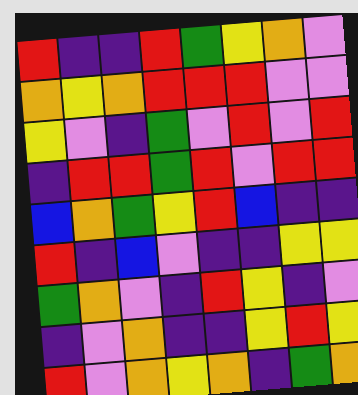[["red", "indigo", "indigo", "red", "green", "yellow", "orange", "violet"], ["orange", "yellow", "orange", "red", "red", "red", "violet", "violet"], ["yellow", "violet", "indigo", "green", "violet", "red", "violet", "red"], ["indigo", "red", "red", "green", "red", "violet", "red", "red"], ["blue", "orange", "green", "yellow", "red", "blue", "indigo", "indigo"], ["red", "indigo", "blue", "violet", "indigo", "indigo", "yellow", "yellow"], ["green", "orange", "violet", "indigo", "red", "yellow", "indigo", "violet"], ["indigo", "violet", "orange", "indigo", "indigo", "yellow", "red", "yellow"], ["red", "violet", "orange", "yellow", "orange", "indigo", "green", "orange"]]